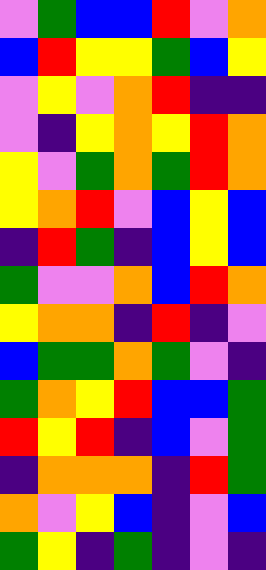[["violet", "green", "blue", "blue", "red", "violet", "orange"], ["blue", "red", "yellow", "yellow", "green", "blue", "yellow"], ["violet", "yellow", "violet", "orange", "red", "indigo", "indigo"], ["violet", "indigo", "yellow", "orange", "yellow", "red", "orange"], ["yellow", "violet", "green", "orange", "green", "red", "orange"], ["yellow", "orange", "red", "violet", "blue", "yellow", "blue"], ["indigo", "red", "green", "indigo", "blue", "yellow", "blue"], ["green", "violet", "violet", "orange", "blue", "red", "orange"], ["yellow", "orange", "orange", "indigo", "red", "indigo", "violet"], ["blue", "green", "green", "orange", "green", "violet", "indigo"], ["green", "orange", "yellow", "red", "blue", "blue", "green"], ["red", "yellow", "red", "indigo", "blue", "violet", "green"], ["indigo", "orange", "orange", "orange", "indigo", "red", "green"], ["orange", "violet", "yellow", "blue", "indigo", "violet", "blue"], ["green", "yellow", "indigo", "green", "indigo", "violet", "indigo"]]